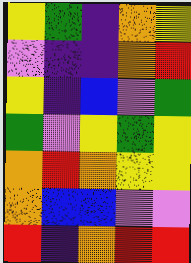[["yellow", "green", "indigo", "orange", "yellow"], ["violet", "indigo", "indigo", "orange", "red"], ["yellow", "indigo", "blue", "violet", "green"], ["green", "violet", "yellow", "green", "yellow"], ["orange", "red", "orange", "yellow", "yellow"], ["orange", "blue", "blue", "violet", "violet"], ["red", "indigo", "orange", "red", "red"]]